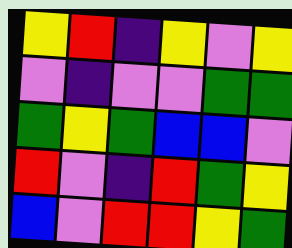[["yellow", "red", "indigo", "yellow", "violet", "yellow"], ["violet", "indigo", "violet", "violet", "green", "green"], ["green", "yellow", "green", "blue", "blue", "violet"], ["red", "violet", "indigo", "red", "green", "yellow"], ["blue", "violet", "red", "red", "yellow", "green"]]